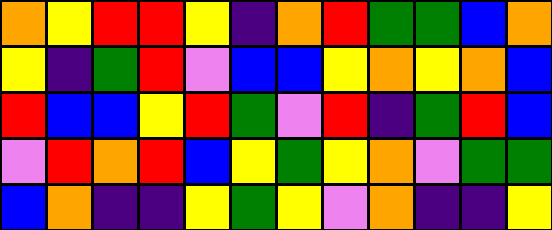[["orange", "yellow", "red", "red", "yellow", "indigo", "orange", "red", "green", "green", "blue", "orange"], ["yellow", "indigo", "green", "red", "violet", "blue", "blue", "yellow", "orange", "yellow", "orange", "blue"], ["red", "blue", "blue", "yellow", "red", "green", "violet", "red", "indigo", "green", "red", "blue"], ["violet", "red", "orange", "red", "blue", "yellow", "green", "yellow", "orange", "violet", "green", "green"], ["blue", "orange", "indigo", "indigo", "yellow", "green", "yellow", "violet", "orange", "indigo", "indigo", "yellow"]]